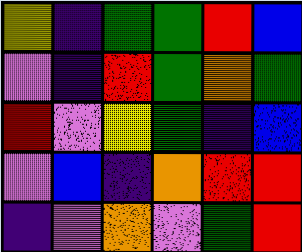[["yellow", "indigo", "green", "green", "red", "blue"], ["violet", "indigo", "red", "green", "orange", "green"], ["red", "violet", "yellow", "green", "indigo", "blue"], ["violet", "blue", "indigo", "orange", "red", "red"], ["indigo", "violet", "orange", "violet", "green", "red"]]